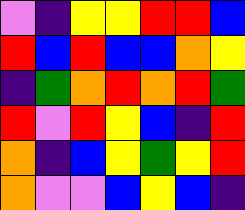[["violet", "indigo", "yellow", "yellow", "red", "red", "blue"], ["red", "blue", "red", "blue", "blue", "orange", "yellow"], ["indigo", "green", "orange", "red", "orange", "red", "green"], ["red", "violet", "red", "yellow", "blue", "indigo", "red"], ["orange", "indigo", "blue", "yellow", "green", "yellow", "red"], ["orange", "violet", "violet", "blue", "yellow", "blue", "indigo"]]